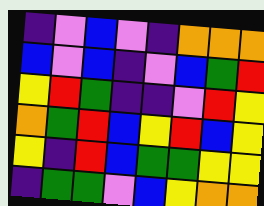[["indigo", "violet", "blue", "violet", "indigo", "orange", "orange", "orange"], ["blue", "violet", "blue", "indigo", "violet", "blue", "green", "red"], ["yellow", "red", "green", "indigo", "indigo", "violet", "red", "yellow"], ["orange", "green", "red", "blue", "yellow", "red", "blue", "yellow"], ["yellow", "indigo", "red", "blue", "green", "green", "yellow", "yellow"], ["indigo", "green", "green", "violet", "blue", "yellow", "orange", "orange"]]